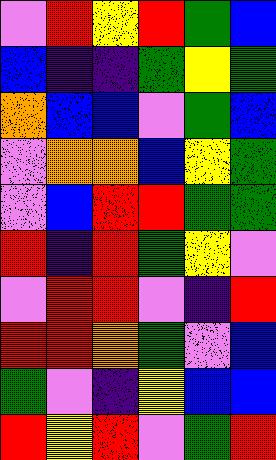[["violet", "red", "yellow", "red", "green", "blue"], ["blue", "indigo", "indigo", "green", "yellow", "green"], ["orange", "blue", "blue", "violet", "green", "blue"], ["violet", "orange", "orange", "blue", "yellow", "green"], ["violet", "blue", "red", "red", "green", "green"], ["red", "indigo", "red", "green", "yellow", "violet"], ["violet", "red", "red", "violet", "indigo", "red"], ["red", "red", "orange", "green", "violet", "blue"], ["green", "violet", "indigo", "yellow", "blue", "blue"], ["red", "yellow", "red", "violet", "green", "red"]]